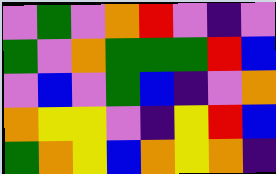[["violet", "green", "violet", "orange", "red", "violet", "indigo", "violet"], ["green", "violet", "orange", "green", "green", "green", "red", "blue"], ["violet", "blue", "violet", "green", "blue", "indigo", "violet", "orange"], ["orange", "yellow", "yellow", "violet", "indigo", "yellow", "red", "blue"], ["green", "orange", "yellow", "blue", "orange", "yellow", "orange", "indigo"]]